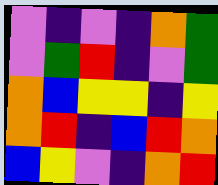[["violet", "indigo", "violet", "indigo", "orange", "green"], ["violet", "green", "red", "indigo", "violet", "green"], ["orange", "blue", "yellow", "yellow", "indigo", "yellow"], ["orange", "red", "indigo", "blue", "red", "orange"], ["blue", "yellow", "violet", "indigo", "orange", "red"]]